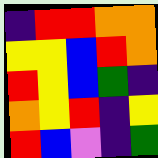[["indigo", "red", "red", "orange", "orange"], ["yellow", "yellow", "blue", "red", "orange"], ["red", "yellow", "blue", "green", "indigo"], ["orange", "yellow", "red", "indigo", "yellow"], ["red", "blue", "violet", "indigo", "green"]]